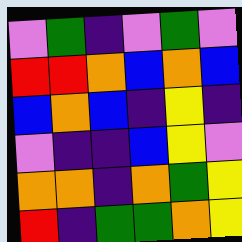[["violet", "green", "indigo", "violet", "green", "violet"], ["red", "red", "orange", "blue", "orange", "blue"], ["blue", "orange", "blue", "indigo", "yellow", "indigo"], ["violet", "indigo", "indigo", "blue", "yellow", "violet"], ["orange", "orange", "indigo", "orange", "green", "yellow"], ["red", "indigo", "green", "green", "orange", "yellow"]]